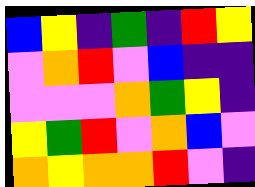[["blue", "yellow", "indigo", "green", "indigo", "red", "yellow"], ["violet", "orange", "red", "violet", "blue", "indigo", "indigo"], ["violet", "violet", "violet", "orange", "green", "yellow", "indigo"], ["yellow", "green", "red", "violet", "orange", "blue", "violet"], ["orange", "yellow", "orange", "orange", "red", "violet", "indigo"]]